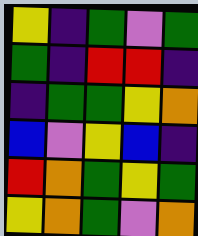[["yellow", "indigo", "green", "violet", "green"], ["green", "indigo", "red", "red", "indigo"], ["indigo", "green", "green", "yellow", "orange"], ["blue", "violet", "yellow", "blue", "indigo"], ["red", "orange", "green", "yellow", "green"], ["yellow", "orange", "green", "violet", "orange"]]